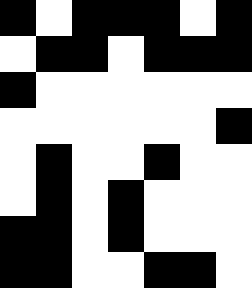[["black", "white", "black", "black", "black", "white", "black"], ["white", "black", "black", "white", "black", "black", "black"], ["black", "white", "white", "white", "white", "white", "white"], ["white", "white", "white", "white", "white", "white", "black"], ["white", "black", "white", "white", "black", "white", "white"], ["white", "black", "white", "black", "white", "white", "white"], ["black", "black", "white", "black", "white", "white", "white"], ["black", "black", "white", "white", "black", "black", "white"]]